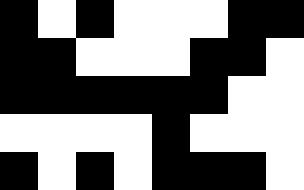[["black", "white", "black", "white", "white", "white", "black", "black"], ["black", "black", "white", "white", "white", "black", "black", "white"], ["black", "black", "black", "black", "black", "black", "white", "white"], ["white", "white", "white", "white", "black", "white", "white", "white"], ["black", "white", "black", "white", "black", "black", "black", "white"]]